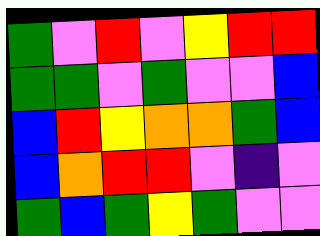[["green", "violet", "red", "violet", "yellow", "red", "red"], ["green", "green", "violet", "green", "violet", "violet", "blue"], ["blue", "red", "yellow", "orange", "orange", "green", "blue"], ["blue", "orange", "red", "red", "violet", "indigo", "violet"], ["green", "blue", "green", "yellow", "green", "violet", "violet"]]